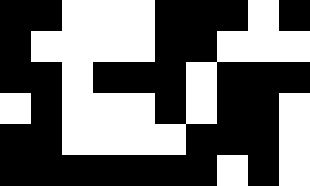[["black", "black", "white", "white", "white", "black", "black", "black", "white", "black"], ["black", "white", "white", "white", "white", "black", "black", "white", "white", "white"], ["black", "black", "white", "black", "black", "black", "white", "black", "black", "black"], ["white", "black", "white", "white", "white", "black", "white", "black", "black", "white"], ["black", "black", "white", "white", "white", "white", "black", "black", "black", "white"], ["black", "black", "black", "black", "black", "black", "black", "white", "black", "white"]]